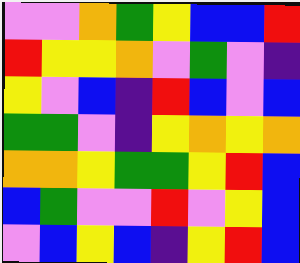[["violet", "violet", "orange", "green", "yellow", "blue", "blue", "red"], ["red", "yellow", "yellow", "orange", "violet", "green", "violet", "indigo"], ["yellow", "violet", "blue", "indigo", "red", "blue", "violet", "blue"], ["green", "green", "violet", "indigo", "yellow", "orange", "yellow", "orange"], ["orange", "orange", "yellow", "green", "green", "yellow", "red", "blue"], ["blue", "green", "violet", "violet", "red", "violet", "yellow", "blue"], ["violet", "blue", "yellow", "blue", "indigo", "yellow", "red", "blue"]]